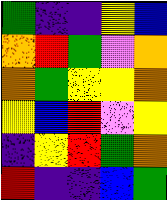[["green", "indigo", "indigo", "yellow", "blue"], ["orange", "red", "green", "violet", "orange"], ["orange", "green", "yellow", "yellow", "orange"], ["yellow", "blue", "red", "violet", "yellow"], ["indigo", "yellow", "red", "green", "orange"], ["red", "indigo", "indigo", "blue", "green"]]